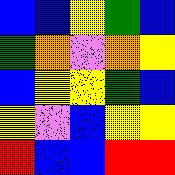[["blue", "blue", "yellow", "green", "blue"], ["green", "orange", "violet", "orange", "yellow"], ["blue", "yellow", "yellow", "green", "blue"], ["yellow", "violet", "blue", "yellow", "yellow"], ["red", "blue", "blue", "red", "red"]]